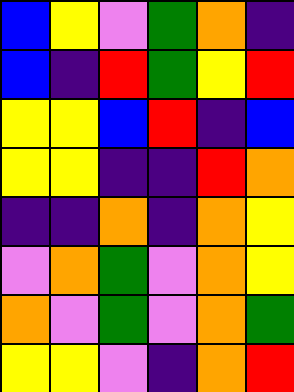[["blue", "yellow", "violet", "green", "orange", "indigo"], ["blue", "indigo", "red", "green", "yellow", "red"], ["yellow", "yellow", "blue", "red", "indigo", "blue"], ["yellow", "yellow", "indigo", "indigo", "red", "orange"], ["indigo", "indigo", "orange", "indigo", "orange", "yellow"], ["violet", "orange", "green", "violet", "orange", "yellow"], ["orange", "violet", "green", "violet", "orange", "green"], ["yellow", "yellow", "violet", "indigo", "orange", "red"]]